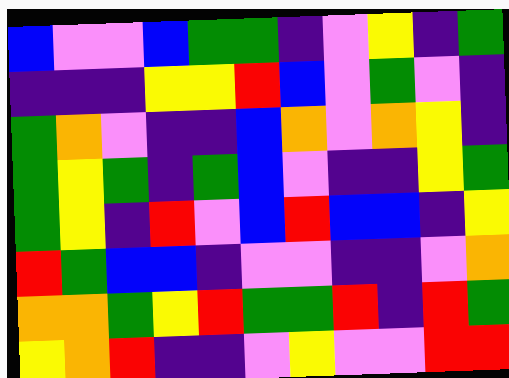[["blue", "violet", "violet", "blue", "green", "green", "indigo", "violet", "yellow", "indigo", "green"], ["indigo", "indigo", "indigo", "yellow", "yellow", "red", "blue", "violet", "green", "violet", "indigo"], ["green", "orange", "violet", "indigo", "indigo", "blue", "orange", "violet", "orange", "yellow", "indigo"], ["green", "yellow", "green", "indigo", "green", "blue", "violet", "indigo", "indigo", "yellow", "green"], ["green", "yellow", "indigo", "red", "violet", "blue", "red", "blue", "blue", "indigo", "yellow"], ["red", "green", "blue", "blue", "indigo", "violet", "violet", "indigo", "indigo", "violet", "orange"], ["orange", "orange", "green", "yellow", "red", "green", "green", "red", "indigo", "red", "green"], ["yellow", "orange", "red", "indigo", "indigo", "violet", "yellow", "violet", "violet", "red", "red"]]